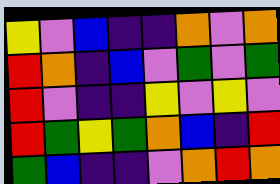[["yellow", "violet", "blue", "indigo", "indigo", "orange", "violet", "orange"], ["red", "orange", "indigo", "blue", "violet", "green", "violet", "green"], ["red", "violet", "indigo", "indigo", "yellow", "violet", "yellow", "violet"], ["red", "green", "yellow", "green", "orange", "blue", "indigo", "red"], ["green", "blue", "indigo", "indigo", "violet", "orange", "red", "orange"]]